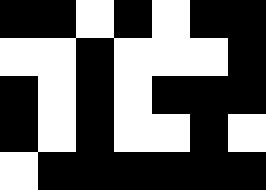[["black", "black", "white", "black", "white", "black", "black"], ["white", "white", "black", "white", "white", "white", "black"], ["black", "white", "black", "white", "black", "black", "black"], ["black", "white", "black", "white", "white", "black", "white"], ["white", "black", "black", "black", "black", "black", "black"]]